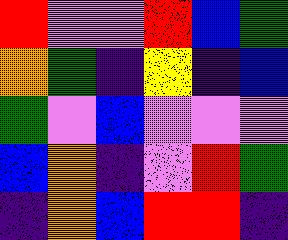[["red", "violet", "violet", "red", "blue", "green"], ["orange", "green", "indigo", "yellow", "indigo", "blue"], ["green", "violet", "blue", "violet", "violet", "violet"], ["blue", "orange", "indigo", "violet", "red", "green"], ["indigo", "orange", "blue", "red", "red", "indigo"]]